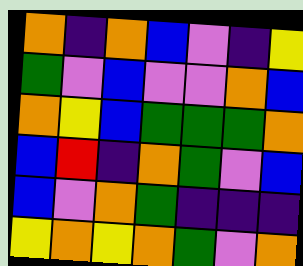[["orange", "indigo", "orange", "blue", "violet", "indigo", "yellow"], ["green", "violet", "blue", "violet", "violet", "orange", "blue"], ["orange", "yellow", "blue", "green", "green", "green", "orange"], ["blue", "red", "indigo", "orange", "green", "violet", "blue"], ["blue", "violet", "orange", "green", "indigo", "indigo", "indigo"], ["yellow", "orange", "yellow", "orange", "green", "violet", "orange"]]